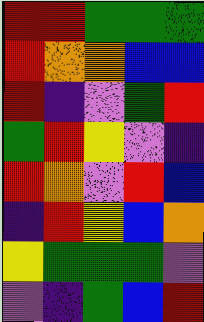[["red", "red", "green", "green", "green"], ["red", "orange", "orange", "blue", "blue"], ["red", "indigo", "violet", "green", "red"], ["green", "red", "yellow", "violet", "indigo"], ["red", "orange", "violet", "red", "blue"], ["indigo", "red", "yellow", "blue", "orange"], ["yellow", "green", "green", "green", "violet"], ["violet", "indigo", "green", "blue", "red"]]